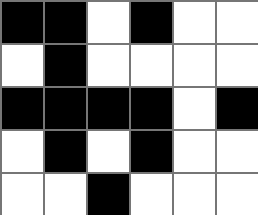[["black", "black", "white", "black", "white", "white"], ["white", "black", "white", "white", "white", "white"], ["black", "black", "black", "black", "white", "black"], ["white", "black", "white", "black", "white", "white"], ["white", "white", "black", "white", "white", "white"]]